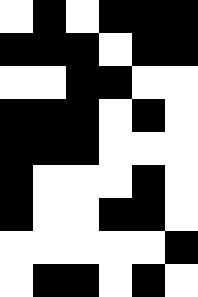[["white", "black", "white", "black", "black", "black"], ["black", "black", "black", "white", "black", "black"], ["white", "white", "black", "black", "white", "white"], ["black", "black", "black", "white", "black", "white"], ["black", "black", "black", "white", "white", "white"], ["black", "white", "white", "white", "black", "white"], ["black", "white", "white", "black", "black", "white"], ["white", "white", "white", "white", "white", "black"], ["white", "black", "black", "white", "black", "white"]]